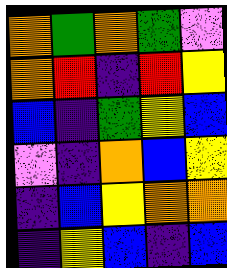[["orange", "green", "orange", "green", "violet"], ["orange", "red", "indigo", "red", "yellow"], ["blue", "indigo", "green", "yellow", "blue"], ["violet", "indigo", "orange", "blue", "yellow"], ["indigo", "blue", "yellow", "orange", "orange"], ["indigo", "yellow", "blue", "indigo", "blue"]]